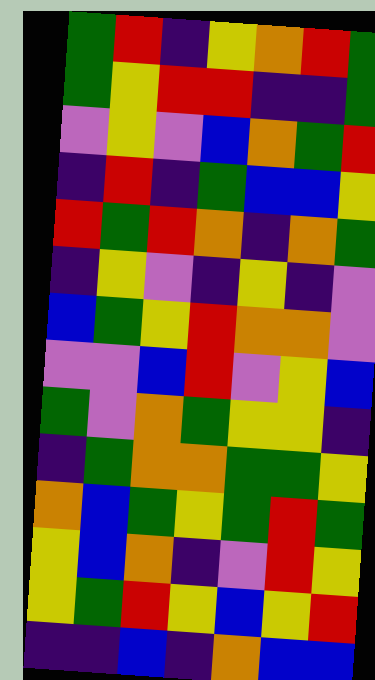[["green", "red", "indigo", "yellow", "orange", "red", "green"], ["green", "yellow", "red", "red", "indigo", "indigo", "green"], ["violet", "yellow", "violet", "blue", "orange", "green", "red"], ["indigo", "red", "indigo", "green", "blue", "blue", "yellow"], ["red", "green", "red", "orange", "indigo", "orange", "green"], ["indigo", "yellow", "violet", "indigo", "yellow", "indigo", "violet"], ["blue", "green", "yellow", "red", "orange", "orange", "violet"], ["violet", "violet", "blue", "red", "violet", "yellow", "blue"], ["green", "violet", "orange", "green", "yellow", "yellow", "indigo"], ["indigo", "green", "orange", "orange", "green", "green", "yellow"], ["orange", "blue", "green", "yellow", "green", "red", "green"], ["yellow", "blue", "orange", "indigo", "violet", "red", "yellow"], ["yellow", "green", "red", "yellow", "blue", "yellow", "red"], ["indigo", "indigo", "blue", "indigo", "orange", "blue", "blue"]]